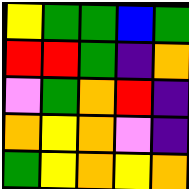[["yellow", "green", "green", "blue", "green"], ["red", "red", "green", "indigo", "orange"], ["violet", "green", "orange", "red", "indigo"], ["orange", "yellow", "orange", "violet", "indigo"], ["green", "yellow", "orange", "yellow", "orange"]]